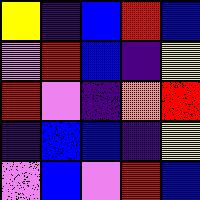[["yellow", "indigo", "blue", "red", "blue"], ["violet", "red", "blue", "indigo", "yellow"], ["red", "violet", "indigo", "orange", "red"], ["indigo", "blue", "blue", "indigo", "yellow"], ["violet", "blue", "violet", "red", "blue"]]